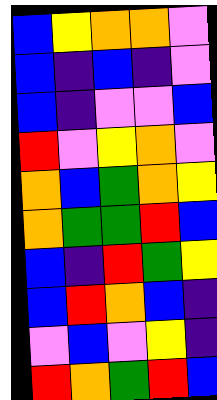[["blue", "yellow", "orange", "orange", "violet"], ["blue", "indigo", "blue", "indigo", "violet"], ["blue", "indigo", "violet", "violet", "blue"], ["red", "violet", "yellow", "orange", "violet"], ["orange", "blue", "green", "orange", "yellow"], ["orange", "green", "green", "red", "blue"], ["blue", "indigo", "red", "green", "yellow"], ["blue", "red", "orange", "blue", "indigo"], ["violet", "blue", "violet", "yellow", "indigo"], ["red", "orange", "green", "red", "blue"]]